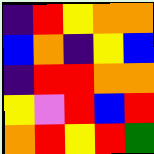[["indigo", "red", "yellow", "orange", "orange"], ["blue", "orange", "indigo", "yellow", "blue"], ["indigo", "red", "red", "orange", "orange"], ["yellow", "violet", "red", "blue", "red"], ["orange", "red", "yellow", "red", "green"]]